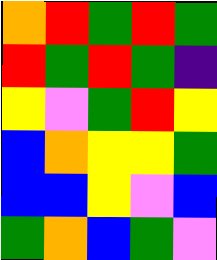[["orange", "red", "green", "red", "green"], ["red", "green", "red", "green", "indigo"], ["yellow", "violet", "green", "red", "yellow"], ["blue", "orange", "yellow", "yellow", "green"], ["blue", "blue", "yellow", "violet", "blue"], ["green", "orange", "blue", "green", "violet"]]